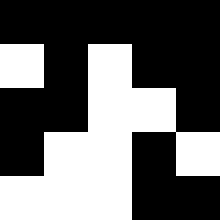[["black", "black", "black", "black", "black"], ["white", "black", "white", "black", "black"], ["black", "black", "white", "white", "black"], ["black", "white", "white", "black", "white"], ["white", "white", "white", "black", "black"]]